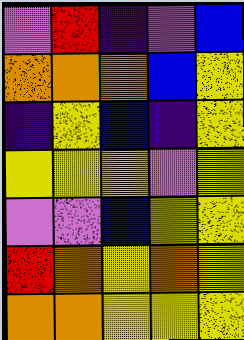[["violet", "red", "indigo", "violet", "blue"], ["orange", "orange", "orange", "blue", "yellow"], ["indigo", "yellow", "blue", "indigo", "yellow"], ["yellow", "yellow", "yellow", "violet", "yellow"], ["violet", "violet", "blue", "yellow", "yellow"], ["red", "orange", "yellow", "orange", "yellow"], ["orange", "orange", "yellow", "yellow", "yellow"]]